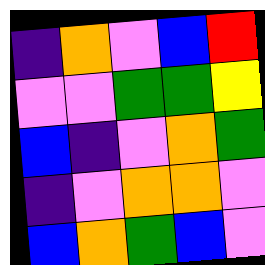[["indigo", "orange", "violet", "blue", "red"], ["violet", "violet", "green", "green", "yellow"], ["blue", "indigo", "violet", "orange", "green"], ["indigo", "violet", "orange", "orange", "violet"], ["blue", "orange", "green", "blue", "violet"]]